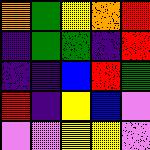[["orange", "green", "yellow", "orange", "red"], ["indigo", "green", "green", "indigo", "red"], ["indigo", "indigo", "blue", "red", "green"], ["red", "indigo", "yellow", "blue", "violet"], ["violet", "violet", "yellow", "yellow", "violet"]]